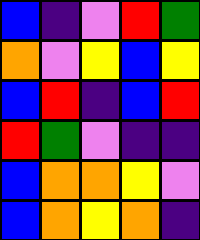[["blue", "indigo", "violet", "red", "green"], ["orange", "violet", "yellow", "blue", "yellow"], ["blue", "red", "indigo", "blue", "red"], ["red", "green", "violet", "indigo", "indigo"], ["blue", "orange", "orange", "yellow", "violet"], ["blue", "orange", "yellow", "orange", "indigo"]]